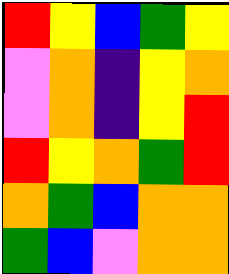[["red", "yellow", "blue", "green", "yellow"], ["violet", "orange", "indigo", "yellow", "orange"], ["violet", "orange", "indigo", "yellow", "red"], ["red", "yellow", "orange", "green", "red"], ["orange", "green", "blue", "orange", "orange"], ["green", "blue", "violet", "orange", "orange"]]